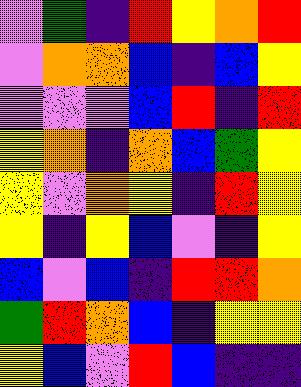[["violet", "green", "indigo", "red", "yellow", "orange", "red"], ["violet", "orange", "orange", "blue", "indigo", "blue", "yellow"], ["violet", "violet", "violet", "blue", "red", "indigo", "red"], ["yellow", "orange", "indigo", "orange", "blue", "green", "yellow"], ["yellow", "violet", "orange", "yellow", "indigo", "red", "yellow"], ["yellow", "indigo", "yellow", "blue", "violet", "indigo", "yellow"], ["blue", "violet", "blue", "indigo", "red", "red", "orange"], ["green", "red", "orange", "blue", "indigo", "yellow", "yellow"], ["yellow", "blue", "violet", "red", "blue", "indigo", "indigo"]]